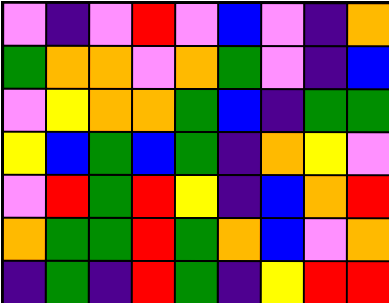[["violet", "indigo", "violet", "red", "violet", "blue", "violet", "indigo", "orange"], ["green", "orange", "orange", "violet", "orange", "green", "violet", "indigo", "blue"], ["violet", "yellow", "orange", "orange", "green", "blue", "indigo", "green", "green"], ["yellow", "blue", "green", "blue", "green", "indigo", "orange", "yellow", "violet"], ["violet", "red", "green", "red", "yellow", "indigo", "blue", "orange", "red"], ["orange", "green", "green", "red", "green", "orange", "blue", "violet", "orange"], ["indigo", "green", "indigo", "red", "green", "indigo", "yellow", "red", "red"]]